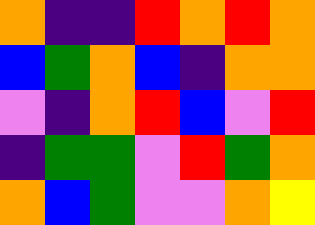[["orange", "indigo", "indigo", "red", "orange", "red", "orange"], ["blue", "green", "orange", "blue", "indigo", "orange", "orange"], ["violet", "indigo", "orange", "red", "blue", "violet", "red"], ["indigo", "green", "green", "violet", "red", "green", "orange"], ["orange", "blue", "green", "violet", "violet", "orange", "yellow"]]